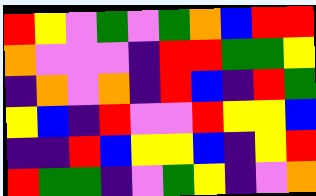[["red", "yellow", "violet", "green", "violet", "green", "orange", "blue", "red", "red"], ["orange", "violet", "violet", "violet", "indigo", "red", "red", "green", "green", "yellow"], ["indigo", "orange", "violet", "orange", "indigo", "red", "blue", "indigo", "red", "green"], ["yellow", "blue", "indigo", "red", "violet", "violet", "red", "yellow", "yellow", "blue"], ["indigo", "indigo", "red", "blue", "yellow", "yellow", "blue", "indigo", "yellow", "red"], ["red", "green", "green", "indigo", "violet", "green", "yellow", "indigo", "violet", "orange"]]